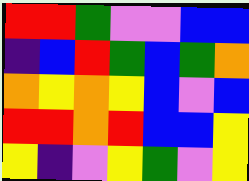[["red", "red", "green", "violet", "violet", "blue", "blue"], ["indigo", "blue", "red", "green", "blue", "green", "orange"], ["orange", "yellow", "orange", "yellow", "blue", "violet", "blue"], ["red", "red", "orange", "red", "blue", "blue", "yellow"], ["yellow", "indigo", "violet", "yellow", "green", "violet", "yellow"]]